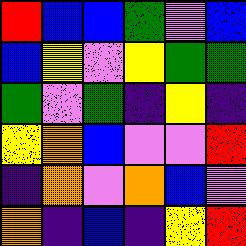[["red", "blue", "blue", "green", "violet", "blue"], ["blue", "yellow", "violet", "yellow", "green", "green"], ["green", "violet", "green", "indigo", "yellow", "indigo"], ["yellow", "orange", "blue", "violet", "violet", "red"], ["indigo", "orange", "violet", "orange", "blue", "violet"], ["orange", "indigo", "blue", "indigo", "yellow", "red"]]